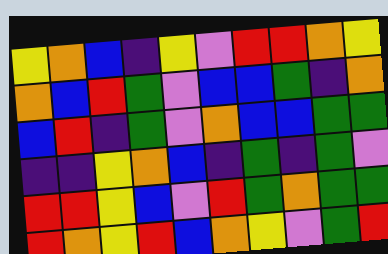[["yellow", "orange", "blue", "indigo", "yellow", "violet", "red", "red", "orange", "yellow"], ["orange", "blue", "red", "green", "violet", "blue", "blue", "green", "indigo", "orange"], ["blue", "red", "indigo", "green", "violet", "orange", "blue", "blue", "green", "green"], ["indigo", "indigo", "yellow", "orange", "blue", "indigo", "green", "indigo", "green", "violet"], ["red", "red", "yellow", "blue", "violet", "red", "green", "orange", "green", "green"], ["red", "orange", "yellow", "red", "blue", "orange", "yellow", "violet", "green", "red"]]